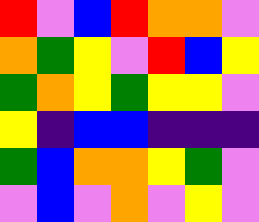[["red", "violet", "blue", "red", "orange", "orange", "violet"], ["orange", "green", "yellow", "violet", "red", "blue", "yellow"], ["green", "orange", "yellow", "green", "yellow", "yellow", "violet"], ["yellow", "indigo", "blue", "blue", "indigo", "indigo", "indigo"], ["green", "blue", "orange", "orange", "yellow", "green", "violet"], ["violet", "blue", "violet", "orange", "violet", "yellow", "violet"]]